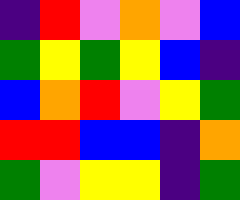[["indigo", "red", "violet", "orange", "violet", "blue"], ["green", "yellow", "green", "yellow", "blue", "indigo"], ["blue", "orange", "red", "violet", "yellow", "green"], ["red", "red", "blue", "blue", "indigo", "orange"], ["green", "violet", "yellow", "yellow", "indigo", "green"]]